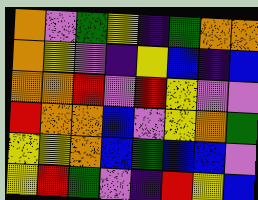[["orange", "violet", "green", "yellow", "indigo", "green", "orange", "orange"], ["orange", "yellow", "violet", "indigo", "yellow", "blue", "indigo", "blue"], ["orange", "orange", "red", "violet", "red", "yellow", "violet", "violet"], ["red", "orange", "orange", "blue", "violet", "yellow", "orange", "green"], ["yellow", "yellow", "orange", "blue", "green", "blue", "blue", "violet"], ["yellow", "red", "green", "violet", "indigo", "red", "yellow", "blue"]]